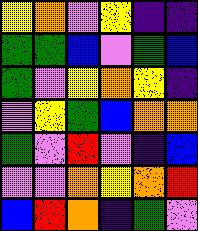[["yellow", "orange", "violet", "yellow", "indigo", "indigo"], ["green", "green", "blue", "violet", "green", "blue"], ["green", "violet", "yellow", "orange", "yellow", "indigo"], ["violet", "yellow", "green", "blue", "orange", "orange"], ["green", "violet", "red", "violet", "indigo", "blue"], ["violet", "violet", "orange", "yellow", "orange", "red"], ["blue", "red", "orange", "indigo", "green", "violet"]]